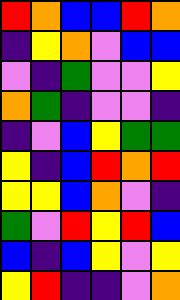[["red", "orange", "blue", "blue", "red", "orange"], ["indigo", "yellow", "orange", "violet", "blue", "blue"], ["violet", "indigo", "green", "violet", "violet", "yellow"], ["orange", "green", "indigo", "violet", "violet", "indigo"], ["indigo", "violet", "blue", "yellow", "green", "green"], ["yellow", "indigo", "blue", "red", "orange", "red"], ["yellow", "yellow", "blue", "orange", "violet", "indigo"], ["green", "violet", "red", "yellow", "red", "blue"], ["blue", "indigo", "blue", "yellow", "violet", "yellow"], ["yellow", "red", "indigo", "indigo", "violet", "orange"]]